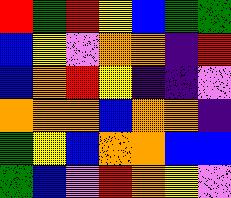[["red", "green", "red", "yellow", "blue", "green", "green"], ["blue", "yellow", "violet", "orange", "orange", "indigo", "red"], ["blue", "orange", "red", "yellow", "indigo", "indigo", "violet"], ["orange", "orange", "orange", "blue", "orange", "orange", "indigo"], ["green", "yellow", "blue", "orange", "orange", "blue", "blue"], ["green", "blue", "violet", "red", "orange", "yellow", "violet"]]